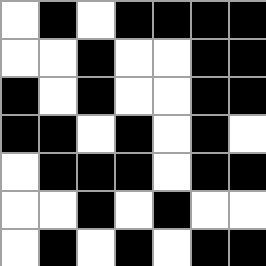[["white", "black", "white", "black", "black", "black", "black"], ["white", "white", "black", "white", "white", "black", "black"], ["black", "white", "black", "white", "white", "black", "black"], ["black", "black", "white", "black", "white", "black", "white"], ["white", "black", "black", "black", "white", "black", "black"], ["white", "white", "black", "white", "black", "white", "white"], ["white", "black", "white", "black", "white", "black", "black"]]